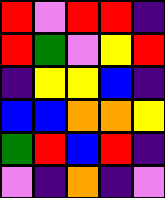[["red", "violet", "red", "red", "indigo"], ["red", "green", "violet", "yellow", "red"], ["indigo", "yellow", "yellow", "blue", "indigo"], ["blue", "blue", "orange", "orange", "yellow"], ["green", "red", "blue", "red", "indigo"], ["violet", "indigo", "orange", "indigo", "violet"]]